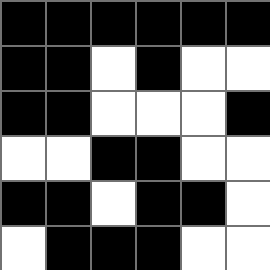[["black", "black", "black", "black", "black", "black"], ["black", "black", "white", "black", "white", "white"], ["black", "black", "white", "white", "white", "black"], ["white", "white", "black", "black", "white", "white"], ["black", "black", "white", "black", "black", "white"], ["white", "black", "black", "black", "white", "white"]]